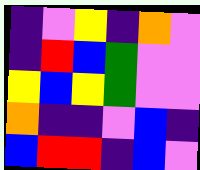[["indigo", "violet", "yellow", "indigo", "orange", "violet"], ["indigo", "red", "blue", "green", "violet", "violet"], ["yellow", "blue", "yellow", "green", "violet", "violet"], ["orange", "indigo", "indigo", "violet", "blue", "indigo"], ["blue", "red", "red", "indigo", "blue", "violet"]]